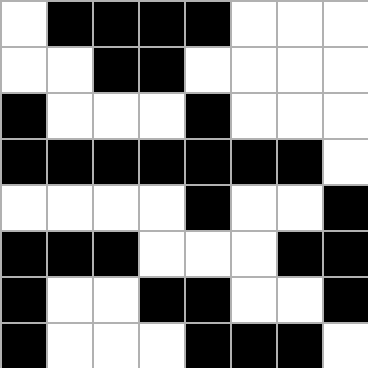[["white", "black", "black", "black", "black", "white", "white", "white"], ["white", "white", "black", "black", "white", "white", "white", "white"], ["black", "white", "white", "white", "black", "white", "white", "white"], ["black", "black", "black", "black", "black", "black", "black", "white"], ["white", "white", "white", "white", "black", "white", "white", "black"], ["black", "black", "black", "white", "white", "white", "black", "black"], ["black", "white", "white", "black", "black", "white", "white", "black"], ["black", "white", "white", "white", "black", "black", "black", "white"]]